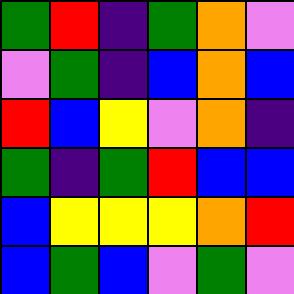[["green", "red", "indigo", "green", "orange", "violet"], ["violet", "green", "indigo", "blue", "orange", "blue"], ["red", "blue", "yellow", "violet", "orange", "indigo"], ["green", "indigo", "green", "red", "blue", "blue"], ["blue", "yellow", "yellow", "yellow", "orange", "red"], ["blue", "green", "blue", "violet", "green", "violet"]]